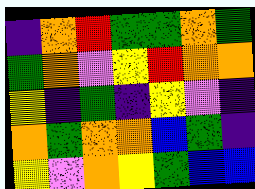[["indigo", "orange", "red", "green", "green", "orange", "green"], ["green", "orange", "violet", "yellow", "red", "orange", "orange"], ["yellow", "indigo", "green", "indigo", "yellow", "violet", "indigo"], ["orange", "green", "orange", "orange", "blue", "green", "indigo"], ["yellow", "violet", "orange", "yellow", "green", "blue", "blue"]]